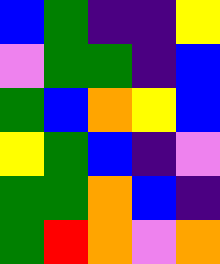[["blue", "green", "indigo", "indigo", "yellow"], ["violet", "green", "green", "indigo", "blue"], ["green", "blue", "orange", "yellow", "blue"], ["yellow", "green", "blue", "indigo", "violet"], ["green", "green", "orange", "blue", "indigo"], ["green", "red", "orange", "violet", "orange"]]